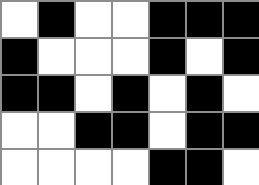[["white", "black", "white", "white", "black", "black", "black"], ["black", "white", "white", "white", "black", "white", "black"], ["black", "black", "white", "black", "white", "black", "white"], ["white", "white", "black", "black", "white", "black", "black"], ["white", "white", "white", "white", "black", "black", "white"]]